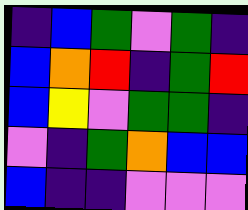[["indigo", "blue", "green", "violet", "green", "indigo"], ["blue", "orange", "red", "indigo", "green", "red"], ["blue", "yellow", "violet", "green", "green", "indigo"], ["violet", "indigo", "green", "orange", "blue", "blue"], ["blue", "indigo", "indigo", "violet", "violet", "violet"]]